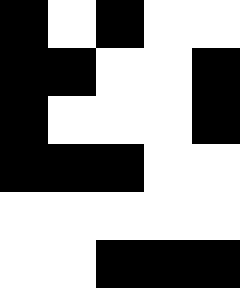[["black", "white", "black", "white", "white"], ["black", "black", "white", "white", "black"], ["black", "white", "white", "white", "black"], ["black", "black", "black", "white", "white"], ["white", "white", "white", "white", "white"], ["white", "white", "black", "black", "black"]]